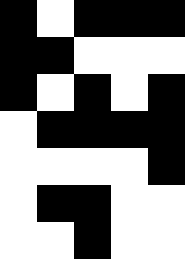[["black", "white", "black", "black", "black"], ["black", "black", "white", "white", "white"], ["black", "white", "black", "white", "black"], ["white", "black", "black", "black", "black"], ["white", "white", "white", "white", "black"], ["white", "black", "black", "white", "white"], ["white", "white", "black", "white", "white"]]